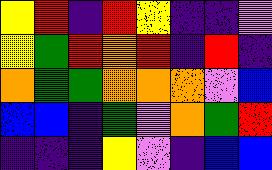[["yellow", "red", "indigo", "red", "yellow", "indigo", "indigo", "violet"], ["yellow", "green", "red", "orange", "red", "indigo", "red", "indigo"], ["orange", "green", "green", "orange", "orange", "orange", "violet", "blue"], ["blue", "blue", "indigo", "green", "violet", "orange", "green", "red"], ["indigo", "indigo", "indigo", "yellow", "violet", "indigo", "blue", "blue"]]